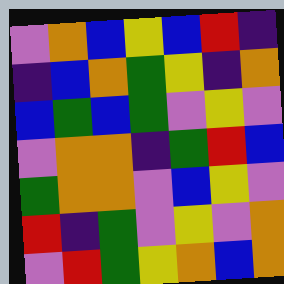[["violet", "orange", "blue", "yellow", "blue", "red", "indigo"], ["indigo", "blue", "orange", "green", "yellow", "indigo", "orange"], ["blue", "green", "blue", "green", "violet", "yellow", "violet"], ["violet", "orange", "orange", "indigo", "green", "red", "blue"], ["green", "orange", "orange", "violet", "blue", "yellow", "violet"], ["red", "indigo", "green", "violet", "yellow", "violet", "orange"], ["violet", "red", "green", "yellow", "orange", "blue", "orange"]]